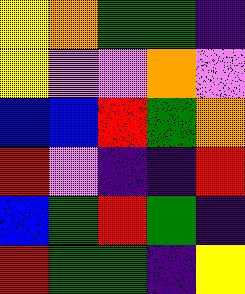[["yellow", "orange", "green", "green", "indigo"], ["yellow", "violet", "violet", "orange", "violet"], ["blue", "blue", "red", "green", "orange"], ["red", "violet", "indigo", "indigo", "red"], ["blue", "green", "red", "green", "indigo"], ["red", "green", "green", "indigo", "yellow"]]